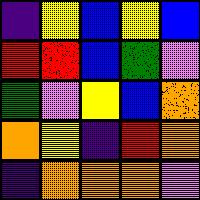[["indigo", "yellow", "blue", "yellow", "blue"], ["red", "red", "blue", "green", "violet"], ["green", "violet", "yellow", "blue", "orange"], ["orange", "yellow", "indigo", "red", "orange"], ["indigo", "orange", "orange", "orange", "violet"]]